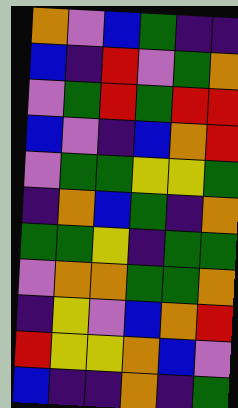[["orange", "violet", "blue", "green", "indigo", "indigo"], ["blue", "indigo", "red", "violet", "green", "orange"], ["violet", "green", "red", "green", "red", "red"], ["blue", "violet", "indigo", "blue", "orange", "red"], ["violet", "green", "green", "yellow", "yellow", "green"], ["indigo", "orange", "blue", "green", "indigo", "orange"], ["green", "green", "yellow", "indigo", "green", "green"], ["violet", "orange", "orange", "green", "green", "orange"], ["indigo", "yellow", "violet", "blue", "orange", "red"], ["red", "yellow", "yellow", "orange", "blue", "violet"], ["blue", "indigo", "indigo", "orange", "indigo", "green"]]